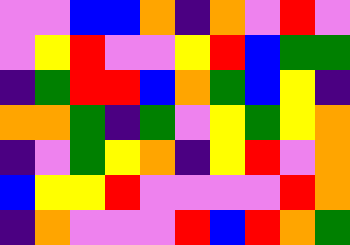[["violet", "violet", "blue", "blue", "orange", "indigo", "orange", "violet", "red", "violet"], ["violet", "yellow", "red", "violet", "violet", "yellow", "red", "blue", "green", "green"], ["indigo", "green", "red", "red", "blue", "orange", "green", "blue", "yellow", "indigo"], ["orange", "orange", "green", "indigo", "green", "violet", "yellow", "green", "yellow", "orange"], ["indigo", "violet", "green", "yellow", "orange", "indigo", "yellow", "red", "violet", "orange"], ["blue", "yellow", "yellow", "red", "violet", "violet", "violet", "violet", "red", "orange"], ["indigo", "orange", "violet", "violet", "violet", "red", "blue", "red", "orange", "green"]]